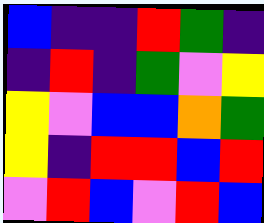[["blue", "indigo", "indigo", "red", "green", "indigo"], ["indigo", "red", "indigo", "green", "violet", "yellow"], ["yellow", "violet", "blue", "blue", "orange", "green"], ["yellow", "indigo", "red", "red", "blue", "red"], ["violet", "red", "blue", "violet", "red", "blue"]]